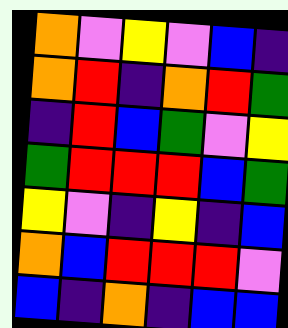[["orange", "violet", "yellow", "violet", "blue", "indigo"], ["orange", "red", "indigo", "orange", "red", "green"], ["indigo", "red", "blue", "green", "violet", "yellow"], ["green", "red", "red", "red", "blue", "green"], ["yellow", "violet", "indigo", "yellow", "indigo", "blue"], ["orange", "blue", "red", "red", "red", "violet"], ["blue", "indigo", "orange", "indigo", "blue", "blue"]]